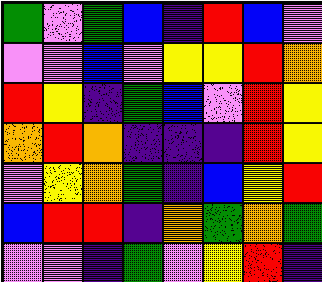[["green", "violet", "green", "blue", "indigo", "red", "blue", "violet"], ["violet", "violet", "blue", "violet", "yellow", "yellow", "red", "orange"], ["red", "yellow", "indigo", "green", "blue", "violet", "red", "yellow"], ["orange", "red", "orange", "indigo", "indigo", "indigo", "red", "yellow"], ["violet", "yellow", "orange", "green", "indigo", "blue", "yellow", "red"], ["blue", "red", "red", "indigo", "orange", "green", "orange", "green"], ["violet", "violet", "indigo", "green", "violet", "yellow", "red", "indigo"]]